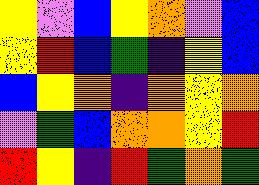[["yellow", "violet", "blue", "yellow", "orange", "violet", "blue"], ["yellow", "red", "blue", "green", "indigo", "yellow", "blue"], ["blue", "yellow", "orange", "indigo", "orange", "yellow", "orange"], ["violet", "green", "blue", "orange", "orange", "yellow", "red"], ["red", "yellow", "indigo", "red", "green", "orange", "green"]]